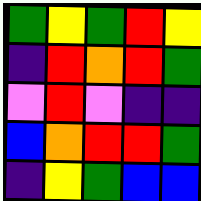[["green", "yellow", "green", "red", "yellow"], ["indigo", "red", "orange", "red", "green"], ["violet", "red", "violet", "indigo", "indigo"], ["blue", "orange", "red", "red", "green"], ["indigo", "yellow", "green", "blue", "blue"]]